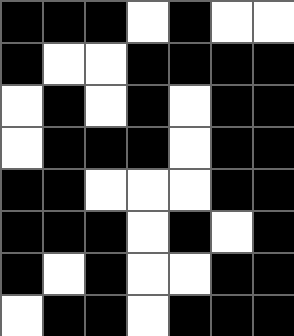[["black", "black", "black", "white", "black", "white", "white"], ["black", "white", "white", "black", "black", "black", "black"], ["white", "black", "white", "black", "white", "black", "black"], ["white", "black", "black", "black", "white", "black", "black"], ["black", "black", "white", "white", "white", "black", "black"], ["black", "black", "black", "white", "black", "white", "black"], ["black", "white", "black", "white", "white", "black", "black"], ["white", "black", "black", "white", "black", "black", "black"]]